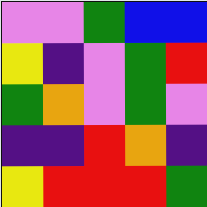[["violet", "violet", "green", "blue", "blue"], ["yellow", "indigo", "violet", "green", "red"], ["green", "orange", "violet", "green", "violet"], ["indigo", "indigo", "red", "orange", "indigo"], ["yellow", "red", "red", "red", "green"]]